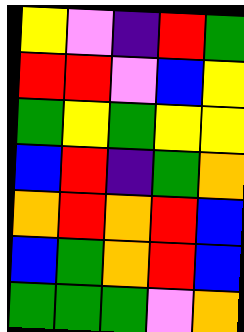[["yellow", "violet", "indigo", "red", "green"], ["red", "red", "violet", "blue", "yellow"], ["green", "yellow", "green", "yellow", "yellow"], ["blue", "red", "indigo", "green", "orange"], ["orange", "red", "orange", "red", "blue"], ["blue", "green", "orange", "red", "blue"], ["green", "green", "green", "violet", "orange"]]